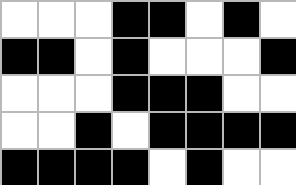[["white", "white", "white", "black", "black", "white", "black", "white"], ["black", "black", "white", "black", "white", "white", "white", "black"], ["white", "white", "white", "black", "black", "black", "white", "white"], ["white", "white", "black", "white", "black", "black", "black", "black"], ["black", "black", "black", "black", "white", "black", "white", "white"]]